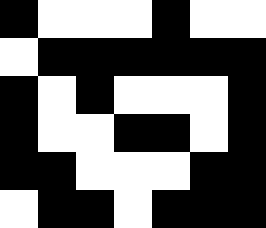[["black", "white", "white", "white", "black", "white", "white"], ["white", "black", "black", "black", "black", "black", "black"], ["black", "white", "black", "white", "white", "white", "black"], ["black", "white", "white", "black", "black", "white", "black"], ["black", "black", "white", "white", "white", "black", "black"], ["white", "black", "black", "white", "black", "black", "black"]]